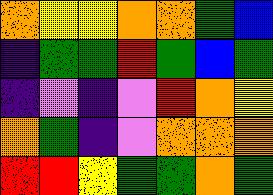[["orange", "yellow", "yellow", "orange", "orange", "green", "blue"], ["indigo", "green", "green", "red", "green", "blue", "green"], ["indigo", "violet", "indigo", "violet", "red", "orange", "yellow"], ["orange", "green", "indigo", "violet", "orange", "orange", "orange"], ["red", "red", "yellow", "green", "green", "orange", "green"]]